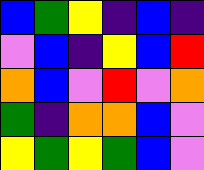[["blue", "green", "yellow", "indigo", "blue", "indigo"], ["violet", "blue", "indigo", "yellow", "blue", "red"], ["orange", "blue", "violet", "red", "violet", "orange"], ["green", "indigo", "orange", "orange", "blue", "violet"], ["yellow", "green", "yellow", "green", "blue", "violet"]]